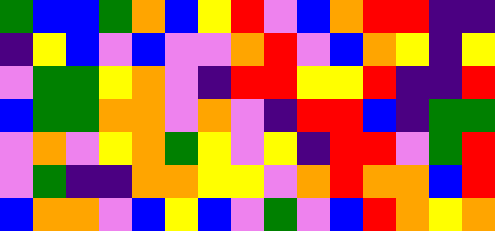[["green", "blue", "blue", "green", "orange", "blue", "yellow", "red", "violet", "blue", "orange", "red", "red", "indigo", "indigo"], ["indigo", "yellow", "blue", "violet", "blue", "violet", "violet", "orange", "red", "violet", "blue", "orange", "yellow", "indigo", "yellow"], ["violet", "green", "green", "yellow", "orange", "violet", "indigo", "red", "red", "yellow", "yellow", "red", "indigo", "indigo", "red"], ["blue", "green", "green", "orange", "orange", "violet", "orange", "violet", "indigo", "red", "red", "blue", "indigo", "green", "green"], ["violet", "orange", "violet", "yellow", "orange", "green", "yellow", "violet", "yellow", "indigo", "red", "red", "violet", "green", "red"], ["violet", "green", "indigo", "indigo", "orange", "orange", "yellow", "yellow", "violet", "orange", "red", "orange", "orange", "blue", "red"], ["blue", "orange", "orange", "violet", "blue", "yellow", "blue", "violet", "green", "violet", "blue", "red", "orange", "yellow", "orange"]]